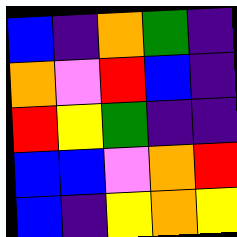[["blue", "indigo", "orange", "green", "indigo"], ["orange", "violet", "red", "blue", "indigo"], ["red", "yellow", "green", "indigo", "indigo"], ["blue", "blue", "violet", "orange", "red"], ["blue", "indigo", "yellow", "orange", "yellow"]]